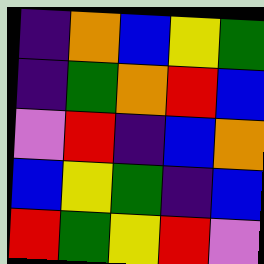[["indigo", "orange", "blue", "yellow", "green"], ["indigo", "green", "orange", "red", "blue"], ["violet", "red", "indigo", "blue", "orange"], ["blue", "yellow", "green", "indigo", "blue"], ["red", "green", "yellow", "red", "violet"]]